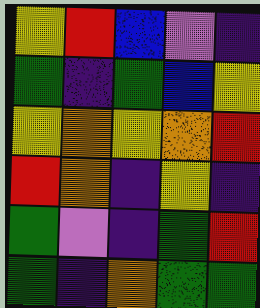[["yellow", "red", "blue", "violet", "indigo"], ["green", "indigo", "green", "blue", "yellow"], ["yellow", "orange", "yellow", "orange", "red"], ["red", "orange", "indigo", "yellow", "indigo"], ["green", "violet", "indigo", "green", "red"], ["green", "indigo", "orange", "green", "green"]]